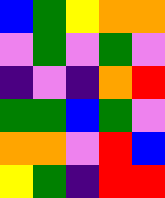[["blue", "green", "yellow", "orange", "orange"], ["violet", "green", "violet", "green", "violet"], ["indigo", "violet", "indigo", "orange", "red"], ["green", "green", "blue", "green", "violet"], ["orange", "orange", "violet", "red", "blue"], ["yellow", "green", "indigo", "red", "red"]]